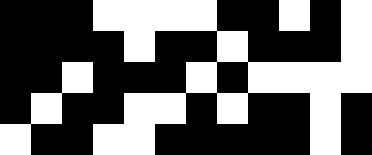[["black", "black", "black", "white", "white", "white", "white", "black", "black", "white", "black", "white"], ["black", "black", "black", "black", "white", "black", "black", "white", "black", "black", "black", "white"], ["black", "black", "white", "black", "black", "black", "white", "black", "white", "white", "white", "white"], ["black", "white", "black", "black", "white", "white", "black", "white", "black", "black", "white", "black"], ["white", "black", "black", "white", "white", "black", "black", "black", "black", "black", "white", "black"]]